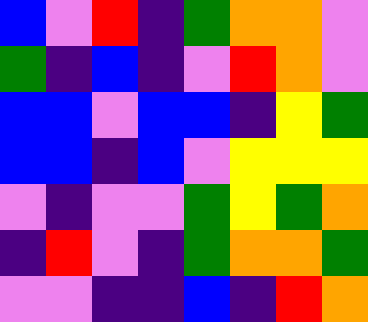[["blue", "violet", "red", "indigo", "green", "orange", "orange", "violet"], ["green", "indigo", "blue", "indigo", "violet", "red", "orange", "violet"], ["blue", "blue", "violet", "blue", "blue", "indigo", "yellow", "green"], ["blue", "blue", "indigo", "blue", "violet", "yellow", "yellow", "yellow"], ["violet", "indigo", "violet", "violet", "green", "yellow", "green", "orange"], ["indigo", "red", "violet", "indigo", "green", "orange", "orange", "green"], ["violet", "violet", "indigo", "indigo", "blue", "indigo", "red", "orange"]]